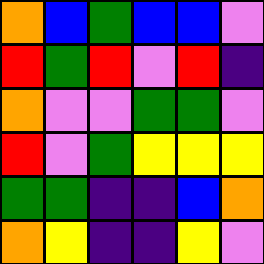[["orange", "blue", "green", "blue", "blue", "violet"], ["red", "green", "red", "violet", "red", "indigo"], ["orange", "violet", "violet", "green", "green", "violet"], ["red", "violet", "green", "yellow", "yellow", "yellow"], ["green", "green", "indigo", "indigo", "blue", "orange"], ["orange", "yellow", "indigo", "indigo", "yellow", "violet"]]